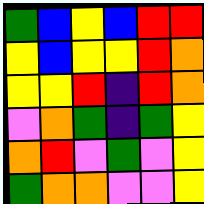[["green", "blue", "yellow", "blue", "red", "red"], ["yellow", "blue", "yellow", "yellow", "red", "orange"], ["yellow", "yellow", "red", "indigo", "red", "orange"], ["violet", "orange", "green", "indigo", "green", "yellow"], ["orange", "red", "violet", "green", "violet", "yellow"], ["green", "orange", "orange", "violet", "violet", "yellow"]]